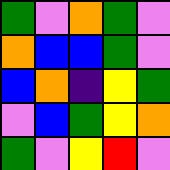[["green", "violet", "orange", "green", "violet"], ["orange", "blue", "blue", "green", "violet"], ["blue", "orange", "indigo", "yellow", "green"], ["violet", "blue", "green", "yellow", "orange"], ["green", "violet", "yellow", "red", "violet"]]